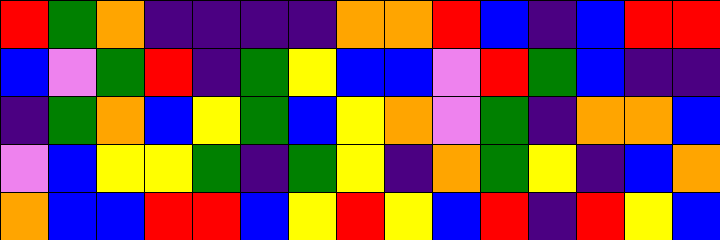[["red", "green", "orange", "indigo", "indigo", "indigo", "indigo", "orange", "orange", "red", "blue", "indigo", "blue", "red", "red"], ["blue", "violet", "green", "red", "indigo", "green", "yellow", "blue", "blue", "violet", "red", "green", "blue", "indigo", "indigo"], ["indigo", "green", "orange", "blue", "yellow", "green", "blue", "yellow", "orange", "violet", "green", "indigo", "orange", "orange", "blue"], ["violet", "blue", "yellow", "yellow", "green", "indigo", "green", "yellow", "indigo", "orange", "green", "yellow", "indigo", "blue", "orange"], ["orange", "blue", "blue", "red", "red", "blue", "yellow", "red", "yellow", "blue", "red", "indigo", "red", "yellow", "blue"]]